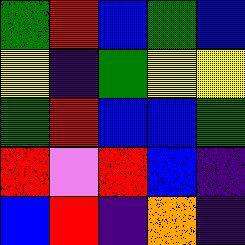[["green", "red", "blue", "green", "blue"], ["yellow", "indigo", "green", "yellow", "yellow"], ["green", "red", "blue", "blue", "green"], ["red", "violet", "red", "blue", "indigo"], ["blue", "red", "indigo", "orange", "indigo"]]